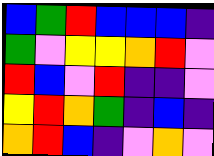[["blue", "green", "red", "blue", "blue", "blue", "indigo"], ["green", "violet", "yellow", "yellow", "orange", "red", "violet"], ["red", "blue", "violet", "red", "indigo", "indigo", "violet"], ["yellow", "red", "orange", "green", "indigo", "blue", "indigo"], ["orange", "red", "blue", "indigo", "violet", "orange", "violet"]]